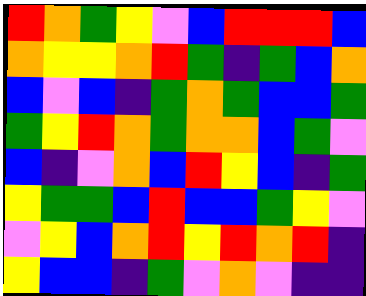[["red", "orange", "green", "yellow", "violet", "blue", "red", "red", "red", "blue"], ["orange", "yellow", "yellow", "orange", "red", "green", "indigo", "green", "blue", "orange"], ["blue", "violet", "blue", "indigo", "green", "orange", "green", "blue", "blue", "green"], ["green", "yellow", "red", "orange", "green", "orange", "orange", "blue", "green", "violet"], ["blue", "indigo", "violet", "orange", "blue", "red", "yellow", "blue", "indigo", "green"], ["yellow", "green", "green", "blue", "red", "blue", "blue", "green", "yellow", "violet"], ["violet", "yellow", "blue", "orange", "red", "yellow", "red", "orange", "red", "indigo"], ["yellow", "blue", "blue", "indigo", "green", "violet", "orange", "violet", "indigo", "indigo"]]